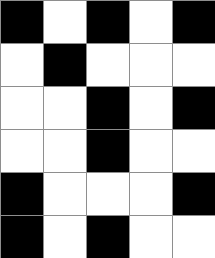[["black", "white", "black", "white", "black"], ["white", "black", "white", "white", "white"], ["white", "white", "black", "white", "black"], ["white", "white", "black", "white", "white"], ["black", "white", "white", "white", "black"], ["black", "white", "black", "white", "white"]]